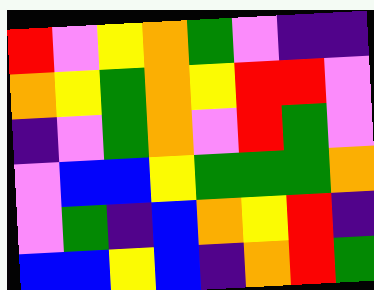[["red", "violet", "yellow", "orange", "green", "violet", "indigo", "indigo"], ["orange", "yellow", "green", "orange", "yellow", "red", "red", "violet"], ["indigo", "violet", "green", "orange", "violet", "red", "green", "violet"], ["violet", "blue", "blue", "yellow", "green", "green", "green", "orange"], ["violet", "green", "indigo", "blue", "orange", "yellow", "red", "indigo"], ["blue", "blue", "yellow", "blue", "indigo", "orange", "red", "green"]]